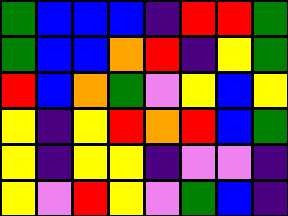[["green", "blue", "blue", "blue", "indigo", "red", "red", "green"], ["green", "blue", "blue", "orange", "red", "indigo", "yellow", "green"], ["red", "blue", "orange", "green", "violet", "yellow", "blue", "yellow"], ["yellow", "indigo", "yellow", "red", "orange", "red", "blue", "green"], ["yellow", "indigo", "yellow", "yellow", "indigo", "violet", "violet", "indigo"], ["yellow", "violet", "red", "yellow", "violet", "green", "blue", "indigo"]]